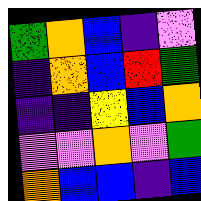[["green", "orange", "blue", "indigo", "violet"], ["indigo", "orange", "blue", "red", "green"], ["indigo", "indigo", "yellow", "blue", "orange"], ["violet", "violet", "orange", "violet", "green"], ["orange", "blue", "blue", "indigo", "blue"]]